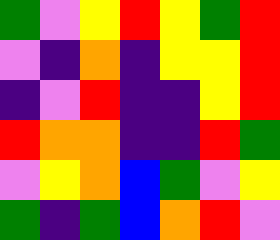[["green", "violet", "yellow", "red", "yellow", "green", "red"], ["violet", "indigo", "orange", "indigo", "yellow", "yellow", "red"], ["indigo", "violet", "red", "indigo", "indigo", "yellow", "red"], ["red", "orange", "orange", "indigo", "indigo", "red", "green"], ["violet", "yellow", "orange", "blue", "green", "violet", "yellow"], ["green", "indigo", "green", "blue", "orange", "red", "violet"]]